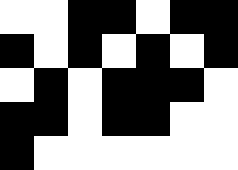[["white", "white", "black", "black", "white", "black", "black"], ["black", "white", "black", "white", "black", "white", "black"], ["white", "black", "white", "black", "black", "black", "white"], ["black", "black", "white", "black", "black", "white", "white"], ["black", "white", "white", "white", "white", "white", "white"]]